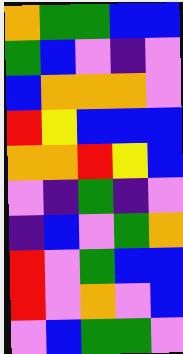[["orange", "green", "green", "blue", "blue"], ["green", "blue", "violet", "indigo", "violet"], ["blue", "orange", "orange", "orange", "violet"], ["red", "yellow", "blue", "blue", "blue"], ["orange", "orange", "red", "yellow", "blue"], ["violet", "indigo", "green", "indigo", "violet"], ["indigo", "blue", "violet", "green", "orange"], ["red", "violet", "green", "blue", "blue"], ["red", "violet", "orange", "violet", "blue"], ["violet", "blue", "green", "green", "violet"]]